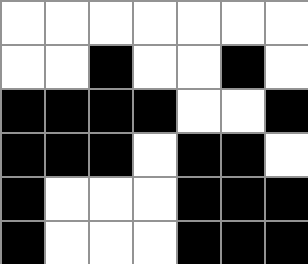[["white", "white", "white", "white", "white", "white", "white"], ["white", "white", "black", "white", "white", "black", "white"], ["black", "black", "black", "black", "white", "white", "black"], ["black", "black", "black", "white", "black", "black", "white"], ["black", "white", "white", "white", "black", "black", "black"], ["black", "white", "white", "white", "black", "black", "black"]]